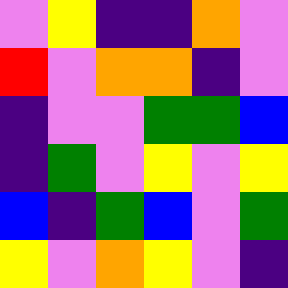[["violet", "yellow", "indigo", "indigo", "orange", "violet"], ["red", "violet", "orange", "orange", "indigo", "violet"], ["indigo", "violet", "violet", "green", "green", "blue"], ["indigo", "green", "violet", "yellow", "violet", "yellow"], ["blue", "indigo", "green", "blue", "violet", "green"], ["yellow", "violet", "orange", "yellow", "violet", "indigo"]]